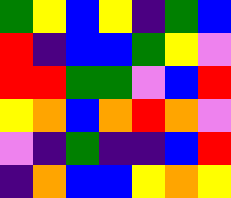[["green", "yellow", "blue", "yellow", "indigo", "green", "blue"], ["red", "indigo", "blue", "blue", "green", "yellow", "violet"], ["red", "red", "green", "green", "violet", "blue", "red"], ["yellow", "orange", "blue", "orange", "red", "orange", "violet"], ["violet", "indigo", "green", "indigo", "indigo", "blue", "red"], ["indigo", "orange", "blue", "blue", "yellow", "orange", "yellow"]]